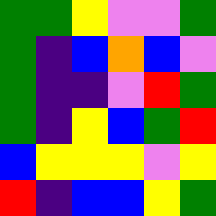[["green", "green", "yellow", "violet", "violet", "green"], ["green", "indigo", "blue", "orange", "blue", "violet"], ["green", "indigo", "indigo", "violet", "red", "green"], ["green", "indigo", "yellow", "blue", "green", "red"], ["blue", "yellow", "yellow", "yellow", "violet", "yellow"], ["red", "indigo", "blue", "blue", "yellow", "green"]]